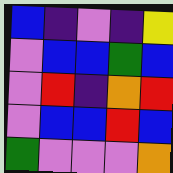[["blue", "indigo", "violet", "indigo", "yellow"], ["violet", "blue", "blue", "green", "blue"], ["violet", "red", "indigo", "orange", "red"], ["violet", "blue", "blue", "red", "blue"], ["green", "violet", "violet", "violet", "orange"]]